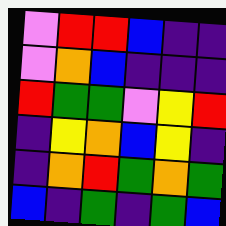[["violet", "red", "red", "blue", "indigo", "indigo"], ["violet", "orange", "blue", "indigo", "indigo", "indigo"], ["red", "green", "green", "violet", "yellow", "red"], ["indigo", "yellow", "orange", "blue", "yellow", "indigo"], ["indigo", "orange", "red", "green", "orange", "green"], ["blue", "indigo", "green", "indigo", "green", "blue"]]